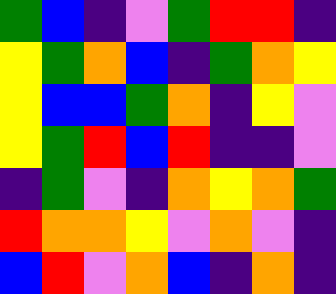[["green", "blue", "indigo", "violet", "green", "red", "red", "indigo"], ["yellow", "green", "orange", "blue", "indigo", "green", "orange", "yellow"], ["yellow", "blue", "blue", "green", "orange", "indigo", "yellow", "violet"], ["yellow", "green", "red", "blue", "red", "indigo", "indigo", "violet"], ["indigo", "green", "violet", "indigo", "orange", "yellow", "orange", "green"], ["red", "orange", "orange", "yellow", "violet", "orange", "violet", "indigo"], ["blue", "red", "violet", "orange", "blue", "indigo", "orange", "indigo"]]